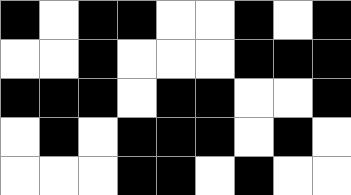[["black", "white", "black", "black", "white", "white", "black", "white", "black"], ["white", "white", "black", "white", "white", "white", "black", "black", "black"], ["black", "black", "black", "white", "black", "black", "white", "white", "black"], ["white", "black", "white", "black", "black", "black", "white", "black", "white"], ["white", "white", "white", "black", "black", "white", "black", "white", "white"]]